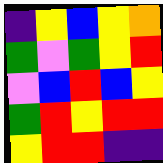[["indigo", "yellow", "blue", "yellow", "orange"], ["green", "violet", "green", "yellow", "red"], ["violet", "blue", "red", "blue", "yellow"], ["green", "red", "yellow", "red", "red"], ["yellow", "red", "red", "indigo", "indigo"]]